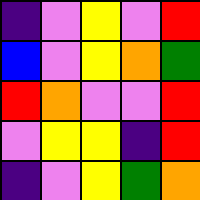[["indigo", "violet", "yellow", "violet", "red"], ["blue", "violet", "yellow", "orange", "green"], ["red", "orange", "violet", "violet", "red"], ["violet", "yellow", "yellow", "indigo", "red"], ["indigo", "violet", "yellow", "green", "orange"]]